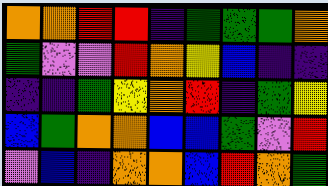[["orange", "orange", "red", "red", "indigo", "green", "green", "green", "orange"], ["green", "violet", "violet", "red", "orange", "yellow", "blue", "indigo", "indigo"], ["indigo", "indigo", "green", "yellow", "orange", "red", "indigo", "green", "yellow"], ["blue", "green", "orange", "orange", "blue", "blue", "green", "violet", "red"], ["violet", "blue", "indigo", "orange", "orange", "blue", "red", "orange", "green"]]